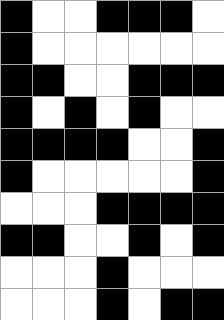[["black", "white", "white", "black", "black", "black", "white"], ["black", "white", "white", "white", "white", "white", "white"], ["black", "black", "white", "white", "black", "black", "black"], ["black", "white", "black", "white", "black", "white", "white"], ["black", "black", "black", "black", "white", "white", "black"], ["black", "white", "white", "white", "white", "white", "black"], ["white", "white", "white", "black", "black", "black", "black"], ["black", "black", "white", "white", "black", "white", "black"], ["white", "white", "white", "black", "white", "white", "white"], ["white", "white", "white", "black", "white", "black", "black"]]